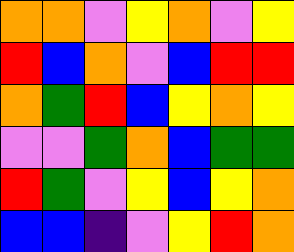[["orange", "orange", "violet", "yellow", "orange", "violet", "yellow"], ["red", "blue", "orange", "violet", "blue", "red", "red"], ["orange", "green", "red", "blue", "yellow", "orange", "yellow"], ["violet", "violet", "green", "orange", "blue", "green", "green"], ["red", "green", "violet", "yellow", "blue", "yellow", "orange"], ["blue", "blue", "indigo", "violet", "yellow", "red", "orange"]]